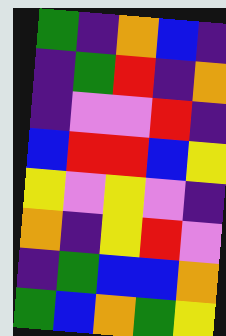[["green", "indigo", "orange", "blue", "indigo"], ["indigo", "green", "red", "indigo", "orange"], ["indigo", "violet", "violet", "red", "indigo"], ["blue", "red", "red", "blue", "yellow"], ["yellow", "violet", "yellow", "violet", "indigo"], ["orange", "indigo", "yellow", "red", "violet"], ["indigo", "green", "blue", "blue", "orange"], ["green", "blue", "orange", "green", "yellow"]]